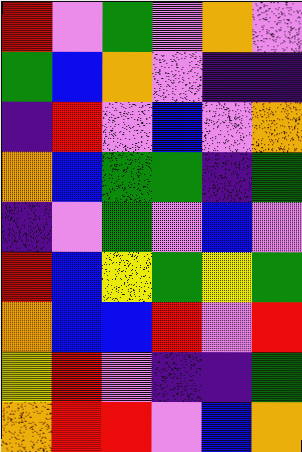[["red", "violet", "green", "violet", "orange", "violet"], ["green", "blue", "orange", "violet", "indigo", "indigo"], ["indigo", "red", "violet", "blue", "violet", "orange"], ["orange", "blue", "green", "green", "indigo", "green"], ["indigo", "violet", "green", "violet", "blue", "violet"], ["red", "blue", "yellow", "green", "yellow", "green"], ["orange", "blue", "blue", "red", "violet", "red"], ["yellow", "red", "violet", "indigo", "indigo", "green"], ["orange", "red", "red", "violet", "blue", "orange"]]